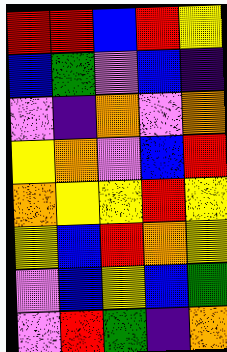[["red", "red", "blue", "red", "yellow"], ["blue", "green", "violet", "blue", "indigo"], ["violet", "indigo", "orange", "violet", "orange"], ["yellow", "orange", "violet", "blue", "red"], ["orange", "yellow", "yellow", "red", "yellow"], ["yellow", "blue", "red", "orange", "yellow"], ["violet", "blue", "yellow", "blue", "green"], ["violet", "red", "green", "indigo", "orange"]]